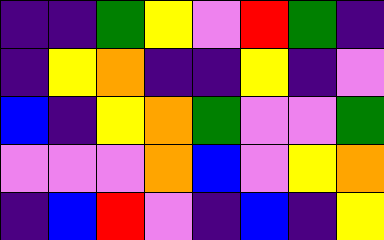[["indigo", "indigo", "green", "yellow", "violet", "red", "green", "indigo"], ["indigo", "yellow", "orange", "indigo", "indigo", "yellow", "indigo", "violet"], ["blue", "indigo", "yellow", "orange", "green", "violet", "violet", "green"], ["violet", "violet", "violet", "orange", "blue", "violet", "yellow", "orange"], ["indigo", "blue", "red", "violet", "indigo", "blue", "indigo", "yellow"]]